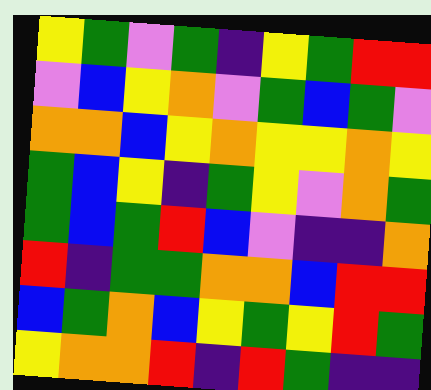[["yellow", "green", "violet", "green", "indigo", "yellow", "green", "red", "red"], ["violet", "blue", "yellow", "orange", "violet", "green", "blue", "green", "violet"], ["orange", "orange", "blue", "yellow", "orange", "yellow", "yellow", "orange", "yellow"], ["green", "blue", "yellow", "indigo", "green", "yellow", "violet", "orange", "green"], ["green", "blue", "green", "red", "blue", "violet", "indigo", "indigo", "orange"], ["red", "indigo", "green", "green", "orange", "orange", "blue", "red", "red"], ["blue", "green", "orange", "blue", "yellow", "green", "yellow", "red", "green"], ["yellow", "orange", "orange", "red", "indigo", "red", "green", "indigo", "indigo"]]